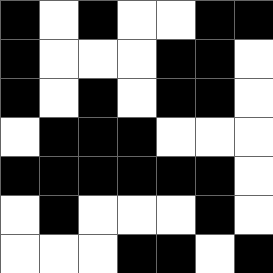[["black", "white", "black", "white", "white", "black", "black"], ["black", "white", "white", "white", "black", "black", "white"], ["black", "white", "black", "white", "black", "black", "white"], ["white", "black", "black", "black", "white", "white", "white"], ["black", "black", "black", "black", "black", "black", "white"], ["white", "black", "white", "white", "white", "black", "white"], ["white", "white", "white", "black", "black", "white", "black"]]